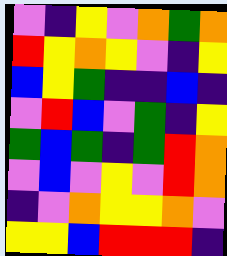[["violet", "indigo", "yellow", "violet", "orange", "green", "orange"], ["red", "yellow", "orange", "yellow", "violet", "indigo", "yellow"], ["blue", "yellow", "green", "indigo", "indigo", "blue", "indigo"], ["violet", "red", "blue", "violet", "green", "indigo", "yellow"], ["green", "blue", "green", "indigo", "green", "red", "orange"], ["violet", "blue", "violet", "yellow", "violet", "red", "orange"], ["indigo", "violet", "orange", "yellow", "yellow", "orange", "violet"], ["yellow", "yellow", "blue", "red", "red", "red", "indigo"]]